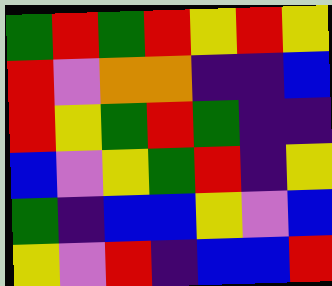[["green", "red", "green", "red", "yellow", "red", "yellow"], ["red", "violet", "orange", "orange", "indigo", "indigo", "blue"], ["red", "yellow", "green", "red", "green", "indigo", "indigo"], ["blue", "violet", "yellow", "green", "red", "indigo", "yellow"], ["green", "indigo", "blue", "blue", "yellow", "violet", "blue"], ["yellow", "violet", "red", "indigo", "blue", "blue", "red"]]